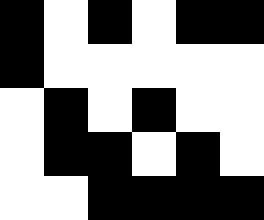[["black", "white", "black", "white", "black", "black"], ["black", "white", "white", "white", "white", "white"], ["white", "black", "white", "black", "white", "white"], ["white", "black", "black", "white", "black", "white"], ["white", "white", "black", "black", "black", "black"]]